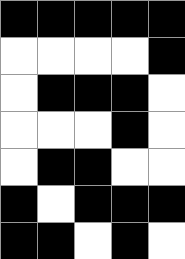[["black", "black", "black", "black", "black"], ["white", "white", "white", "white", "black"], ["white", "black", "black", "black", "white"], ["white", "white", "white", "black", "white"], ["white", "black", "black", "white", "white"], ["black", "white", "black", "black", "black"], ["black", "black", "white", "black", "white"]]